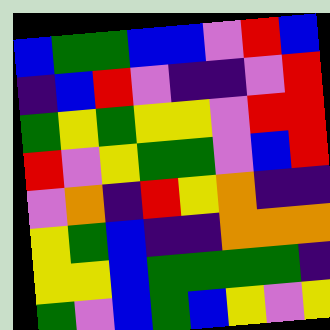[["blue", "green", "green", "blue", "blue", "violet", "red", "blue"], ["indigo", "blue", "red", "violet", "indigo", "indigo", "violet", "red"], ["green", "yellow", "green", "yellow", "yellow", "violet", "red", "red"], ["red", "violet", "yellow", "green", "green", "violet", "blue", "red"], ["violet", "orange", "indigo", "red", "yellow", "orange", "indigo", "indigo"], ["yellow", "green", "blue", "indigo", "indigo", "orange", "orange", "orange"], ["yellow", "yellow", "blue", "green", "green", "green", "green", "indigo"], ["green", "violet", "blue", "green", "blue", "yellow", "violet", "yellow"]]